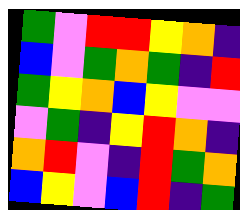[["green", "violet", "red", "red", "yellow", "orange", "indigo"], ["blue", "violet", "green", "orange", "green", "indigo", "red"], ["green", "yellow", "orange", "blue", "yellow", "violet", "violet"], ["violet", "green", "indigo", "yellow", "red", "orange", "indigo"], ["orange", "red", "violet", "indigo", "red", "green", "orange"], ["blue", "yellow", "violet", "blue", "red", "indigo", "green"]]